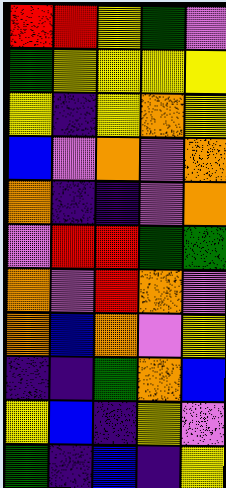[["red", "red", "yellow", "green", "violet"], ["green", "yellow", "yellow", "yellow", "yellow"], ["yellow", "indigo", "yellow", "orange", "yellow"], ["blue", "violet", "orange", "violet", "orange"], ["orange", "indigo", "indigo", "violet", "orange"], ["violet", "red", "red", "green", "green"], ["orange", "violet", "red", "orange", "violet"], ["orange", "blue", "orange", "violet", "yellow"], ["indigo", "indigo", "green", "orange", "blue"], ["yellow", "blue", "indigo", "yellow", "violet"], ["green", "indigo", "blue", "indigo", "yellow"]]